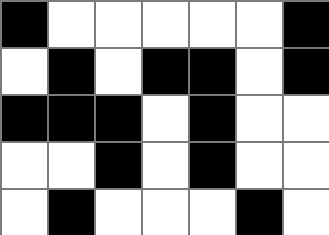[["black", "white", "white", "white", "white", "white", "black"], ["white", "black", "white", "black", "black", "white", "black"], ["black", "black", "black", "white", "black", "white", "white"], ["white", "white", "black", "white", "black", "white", "white"], ["white", "black", "white", "white", "white", "black", "white"]]